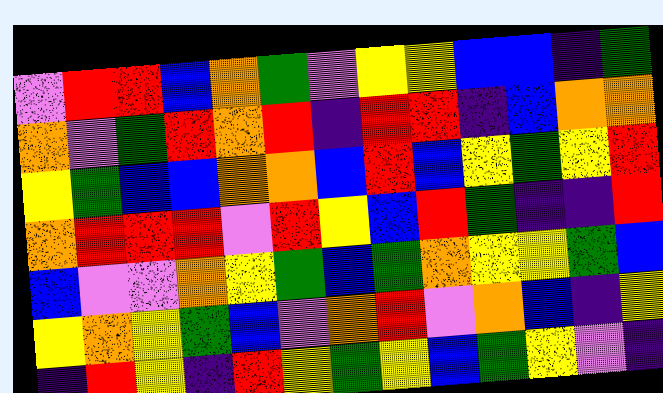[["violet", "red", "red", "blue", "orange", "green", "violet", "yellow", "yellow", "blue", "blue", "indigo", "green"], ["orange", "violet", "green", "red", "orange", "red", "indigo", "red", "red", "indigo", "blue", "orange", "orange"], ["yellow", "green", "blue", "blue", "orange", "orange", "blue", "red", "blue", "yellow", "green", "yellow", "red"], ["orange", "red", "red", "red", "violet", "red", "yellow", "blue", "red", "green", "indigo", "indigo", "red"], ["blue", "violet", "violet", "orange", "yellow", "green", "blue", "green", "orange", "yellow", "yellow", "green", "blue"], ["yellow", "orange", "yellow", "green", "blue", "violet", "orange", "red", "violet", "orange", "blue", "indigo", "yellow"], ["indigo", "red", "yellow", "indigo", "red", "yellow", "green", "yellow", "blue", "green", "yellow", "violet", "indigo"]]